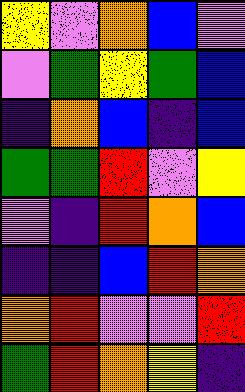[["yellow", "violet", "orange", "blue", "violet"], ["violet", "green", "yellow", "green", "blue"], ["indigo", "orange", "blue", "indigo", "blue"], ["green", "green", "red", "violet", "yellow"], ["violet", "indigo", "red", "orange", "blue"], ["indigo", "indigo", "blue", "red", "orange"], ["orange", "red", "violet", "violet", "red"], ["green", "red", "orange", "yellow", "indigo"]]